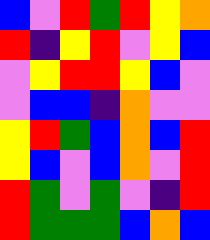[["blue", "violet", "red", "green", "red", "yellow", "orange"], ["red", "indigo", "yellow", "red", "violet", "yellow", "blue"], ["violet", "yellow", "red", "red", "yellow", "blue", "violet"], ["violet", "blue", "blue", "indigo", "orange", "violet", "violet"], ["yellow", "red", "green", "blue", "orange", "blue", "red"], ["yellow", "blue", "violet", "blue", "orange", "violet", "red"], ["red", "green", "violet", "green", "violet", "indigo", "red"], ["red", "green", "green", "green", "blue", "orange", "blue"]]